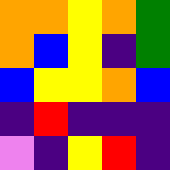[["orange", "orange", "yellow", "orange", "green"], ["orange", "blue", "yellow", "indigo", "green"], ["blue", "yellow", "yellow", "orange", "blue"], ["indigo", "red", "indigo", "indigo", "indigo"], ["violet", "indigo", "yellow", "red", "indigo"]]